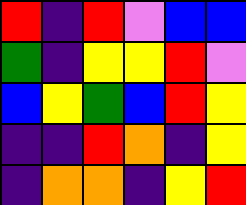[["red", "indigo", "red", "violet", "blue", "blue"], ["green", "indigo", "yellow", "yellow", "red", "violet"], ["blue", "yellow", "green", "blue", "red", "yellow"], ["indigo", "indigo", "red", "orange", "indigo", "yellow"], ["indigo", "orange", "orange", "indigo", "yellow", "red"]]